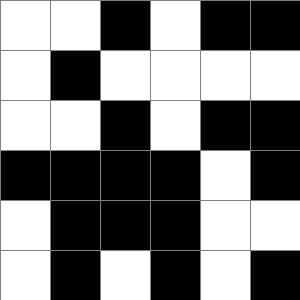[["white", "white", "black", "white", "black", "black"], ["white", "black", "white", "white", "white", "white"], ["white", "white", "black", "white", "black", "black"], ["black", "black", "black", "black", "white", "black"], ["white", "black", "black", "black", "white", "white"], ["white", "black", "white", "black", "white", "black"]]